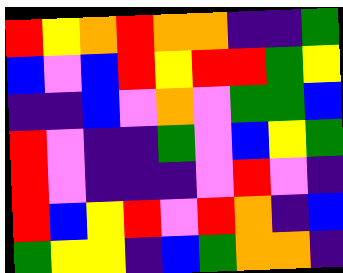[["red", "yellow", "orange", "red", "orange", "orange", "indigo", "indigo", "green"], ["blue", "violet", "blue", "red", "yellow", "red", "red", "green", "yellow"], ["indigo", "indigo", "blue", "violet", "orange", "violet", "green", "green", "blue"], ["red", "violet", "indigo", "indigo", "green", "violet", "blue", "yellow", "green"], ["red", "violet", "indigo", "indigo", "indigo", "violet", "red", "violet", "indigo"], ["red", "blue", "yellow", "red", "violet", "red", "orange", "indigo", "blue"], ["green", "yellow", "yellow", "indigo", "blue", "green", "orange", "orange", "indigo"]]